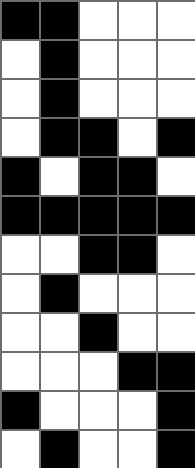[["black", "black", "white", "white", "white"], ["white", "black", "white", "white", "white"], ["white", "black", "white", "white", "white"], ["white", "black", "black", "white", "black"], ["black", "white", "black", "black", "white"], ["black", "black", "black", "black", "black"], ["white", "white", "black", "black", "white"], ["white", "black", "white", "white", "white"], ["white", "white", "black", "white", "white"], ["white", "white", "white", "black", "black"], ["black", "white", "white", "white", "black"], ["white", "black", "white", "white", "black"]]